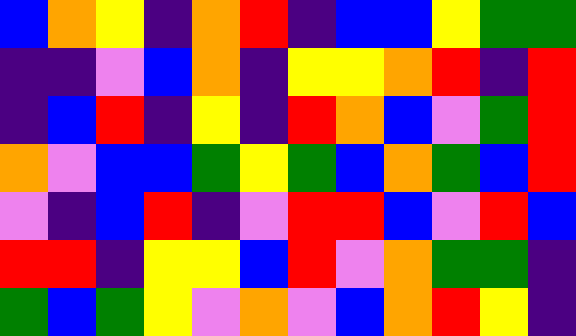[["blue", "orange", "yellow", "indigo", "orange", "red", "indigo", "blue", "blue", "yellow", "green", "green"], ["indigo", "indigo", "violet", "blue", "orange", "indigo", "yellow", "yellow", "orange", "red", "indigo", "red"], ["indigo", "blue", "red", "indigo", "yellow", "indigo", "red", "orange", "blue", "violet", "green", "red"], ["orange", "violet", "blue", "blue", "green", "yellow", "green", "blue", "orange", "green", "blue", "red"], ["violet", "indigo", "blue", "red", "indigo", "violet", "red", "red", "blue", "violet", "red", "blue"], ["red", "red", "indigo", "yellow", "yellow", "blue", "red", "violet", "orange", "green", "green", "indigo"], ["green", "blue", "green", "yellow", "violet", "orange", "violet", "blue", "orange", "red", "yellow", "indigo"]]